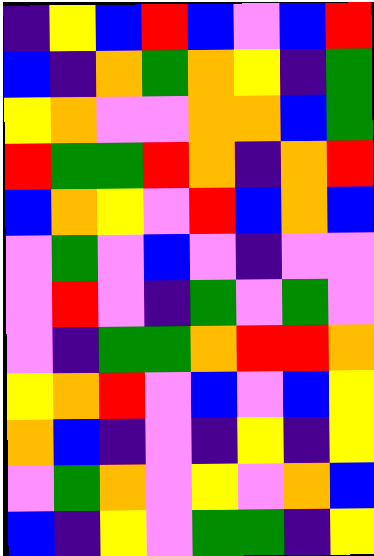[["indigo", "yellow", "blue", "red", "blue", "violet", "blue", "red"], ["blue", "indigo", "orange", "green", "orange", "yellow", "indigo", "green"], ["yellow", "orange", "violet", "violet", "orange", "orange", "blue", "green"], ["red", "green", "green", "red", "orange", "indigo", "orange", "red"], ["blue", "orange", "yellow", "violet", "red", "blue", "orange", "blue"], ["violet", "green", "violet", "blue", "violet", "indigo", "violet", "violet"], ["violet", "red", "violet", "indigo", "green", "violet", "green", "violet"], ["violet", "indigo", "green", "green", "orange", "red", "red", "orange"], ["yellow", "orange", "red", "violet", "blue", "violet", "blue", "yellow"], ["orange", "blue", "indigo", "violet", "indigo", "yellow", "indigo", "yellow"], ["violet", "green", "orange", "violet", "yellow", "violet", "orange", "blue"], ["blue", "indigo", "yellow", "violet", "green", "green", "indigo", "yellow"]]